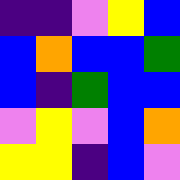[["indigo", "indigo", "violet", "yellow", "blue"], ["blue", "orange", "blue", "blue", "green"], ["blue", "indigo", "green", "blue", "blue"], ["violet", "yellow", "violet", "blue", "orange"], ["yellow", "yellow", "indigo", "blue", "violet"]]